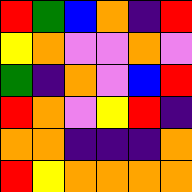[["red", "green", "blue", "orange", "indigo", "red"], ["yellow", "orange", "violet", "violet", "orange", "violet"], ["green", "indigo", "orange", "violet", "blue", "red"], ["red", "orange", "violet", "yellow", "red", "indigo"], ["orange", "orange", "indigo", "indigo", "indigo", "orange"], ["red", "yellow", "orange", "orange", "orange", "orange"]]